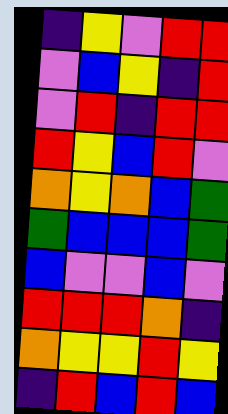[["indigo", "yellow", "violet", "red", "red"], ["violet", "blue", "yellow", "indigo", "red"], ["violet", "red", "indigo", "red", "red"], ["red", "yellow", "blue", "red", "violet"], ["orange", "yellow", "orange", "blue", "green"], ["green", "blue", "blue", "blue", "green"], ["blue", "violet", "violet", "blue", "violet"], ["red", "red", "red", "orange", "indigo"], ["orange", "yellow", "yellow", "red", "yellow"], ["indigo", "red", "blue", "red", "blue"]]